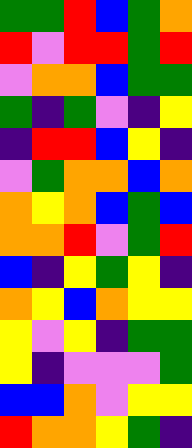[["green", "green", "red", "blue", "green", "orange"], ["red", "violet", "red", "red", "green", "red"], ["violet", "orange", "orange", "blue", "green", "green"], ["green", "indigo", "green", "violet", "indigo", "yellow"], ["indigo", "red", "red", "blue", "yellow", "indigo"], ["violet", "green", "orange", "orange", "blue", "orange"], ["orange", "yellow", "orange", "blue", "green", "blue"], ["orange", "orange", "red", "violet", "green", "red"], ["blue", "indigo", "yellow", "green", "yellow", "indigo"], ["orange", "yellow", "blue", "orange", "yellow", "yellow"], ["yellow", "violet", "yellow", "indigo", "green", "green"], ["yellow", "indigo", "violet", "violet", "violet", "green"], ["blue", "blue", "orange", "violet", "yellow", "yellow"], ["red", "orange", "orange", "yellow", "green", "indigo"]]